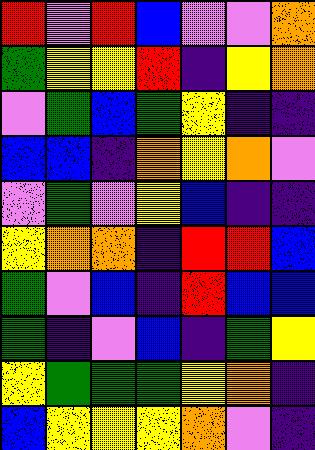[["red", "violet", "red", "blue", "violet", "violet", "orange"], ["green", "yellow", "yellow", "red", "indigo", "yellow", "orange"], ["violet", "green", "blue", "green", "yellow", "indigo", "indigo"], ["blue", "blue", "indigo", "orange", "yellow", "orange", "violet"], ["violet", "green", "violet", "yellow", "blue", "indigo", "indigo"], ["yellow", "orange", "orange", "indigo", "red", "red", "blue"], ["green", "violet", "blue", "indigo", "red", "blue", "blue"], ["green", "indigo", "violet", "blue", "indigo", "green", "yellow"], ["yellow", "green", "green", "green", "yellow", "orange", "indigo"], ["blue", "yellow", "yellow", "yellow", "orange", "violet", "indigo"]]